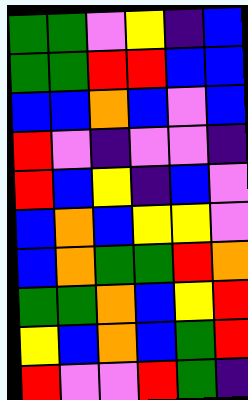[["green", "green", "violet", "yellow", "indigo", "blue"], ["green", "green", "red", "red", "blue", "blue"], ["blue", "blue", "orange", "blue", "violet", "blue"], ["red", "violet", "indigo", "violet", "violet", "indigo"], ["red", "blue", "yellow", "indigo", "blue", "violet"], ["blue", "orange", "blue", "yellow", "yellow", "violet"], ["blue", "orange", "green", "green", "red", "orange"], ["green", "green", "orange", "blue", "yellow", "red"], ["yellow", "blue", "orange", "blue", "green", "red"], ["red", "violet", "violet", "red", "green", "indigo"]]